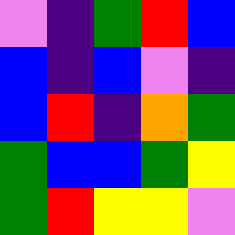[["violet", "indigo", "green", "red", "blue"], ["blue", "indigo", "blue", "violet", "indigo"], ["blue", "red", "indigo", "orange", "green"], ["green", "blue", "blue", "green", "yellow"], ["green", "red", "yellow", "yellow", "violet"]]